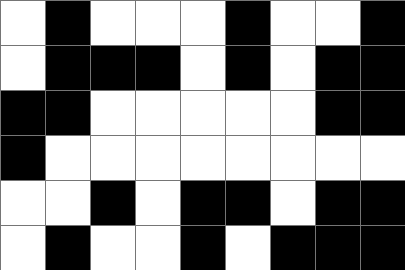[["white", "black", "white", "white", "white", "black", "white", "white", "black"], ["white", "black", "black", "black", "white", "black", "white", "black", "black"], ["black", "black", "white", "white", "white", "white", "white", "black", "black"], ["black", "white", "white", "white", "white", "white", "white", "white", "white"], ["white", "white", "black", "white", "black", "black", "white", "black", "black"], ["white", "black", "white", "white", "black", "white", "black", "black", "black"]]